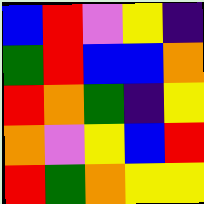[["blue", "red", "violet", "yellow", "indigo"], ["green", "red", "blue", "blue", "orange"], ["red", "orange", "green", "indigo", "yellow"], ["orange", "violet", "yellow", "blue", "red"], ["red", "green", "orange", "yellow", "yellow"]]